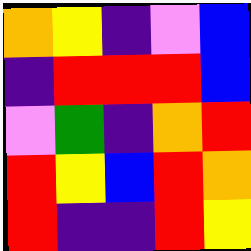[["orange", "yellow", "indigo", "violet", "blue"], ["indigo", "red", "red", "red", "blue"], ["violet", "green", "indigo", "orange", "red"], ["red", "yellow", "blue", "red", "orange"], ["red", "indigo", "indigo", "red", "yellow"]]